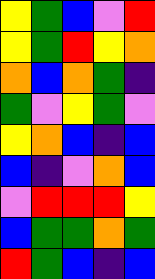[["yellow", "green", "blue", "violet", "red"], ["yellow", "green", "red", "yellow", "orange"], ["orange", "blue", "orange", "green", "indigo"], ["green", "violet", "yellow", "green", "violet"], ["yellow", "orange", "blue", "indigo", "blue"], ["blue", "indigo", "violet", "orange", "blue"], ["violet", "red", "red", "red", "yellow"], ["blue", "green", "green", "orange", "green"], ["red", "green", "blue", "indigo", "blue"]]